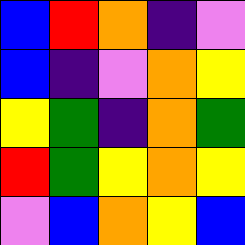[["blue", "red", "orange", "indigo", "violet"], ["blue", "indigo", "violet", "orange", "yellow"], ["yellow", "green", "indigo", "orange", "green"], ["red", "green", "yellow", "orange", "yellow"], ["violet", "blue", "orange", "yellow", "blue"]]